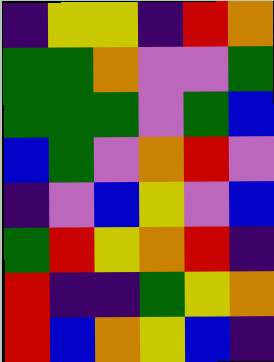[["indigo", "yellow", "yellow", "indigo", "red", "orange"], ["green", "green", "orange", "violet", "violet", "green"], ["green", "green", "green", "violet", "green", "blue"], ["blue", "green", "violet", "orange", "red", "violet"], ["indigo", "violet", "blue", "yellow", "violet", "blue"], ["green", "red", "yellow", "orange", "red", "indigo"], ["red", "indigo", "indigo", "green", "yellow", "orange"], ["red", "blue", "orange", "yellow", "blue", "indigo"]]